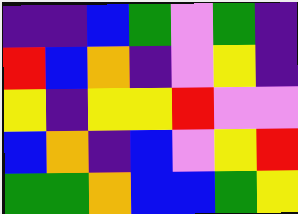[["indigo", "indigo", "blue", "green", "violet", "green", "indigo"], ["red", "blue", "orange", "indigo", "violet", "yellow", "indigo"], ["yellow", "indigo", "yellow", "yellow", "red", "violet", "violet"], ["blue", "orange", "indigo", "blue", "violet", "yellow", "red"], ["green", "green", "orange", "blue", "blue", "green", "yellow"]]